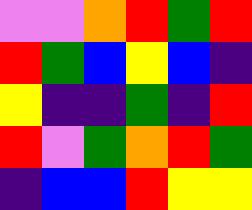[["violet", "violet", "orange", "red", "green", "red"], ["red", "green", "blue", "yellow", "blue", "indigo"], ["yellow", "indigo", "indigo", "green", "indigo", "red"], ["red", "violet", "green", "orange", "red", "green"], ["indigo", "blue", "blue", "red", "yellow", "yellow"]]